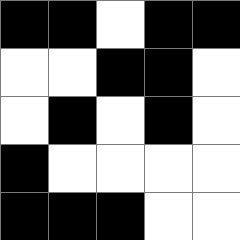[["black", "black", "white", "black", "black"], ["white", "white", "black", "black", "white"], ["white", "black", "white", "black", "white"], ["black", "white", "white", "white", "white"], ["black", "black", "black", "white", "white"]]